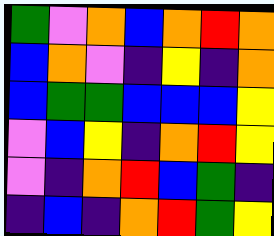[["green", "violet", "orange", "blue", "orange", "red", "orange"], ["blue", "orange", "violet", "indigo", "yellow", "indigo", "orange"], ["blue", "green", "green", "blue", "blue", "blue", "yellow"], ["violet", "blue", "yellow", "indigo", "orange", "red", "yellow"], ["violet", "indigo", "orange", "red", "blue", "green", "indigo"], ["indigo", "blue", "indigo", "orange", "red", "green", "yellow"]]